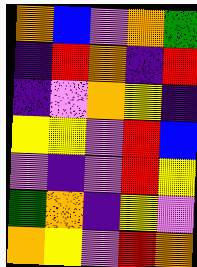[["orange", "blue", "violet", "orange", "green"], ["indigo", "red", "orange", "indigo", "red"], ["indigo", "violet", "orange", "yellow", "indigo"], ["yellow", "yellow", "violet", "red", "blue"], ["violet", "indigo", "violet", "red", "yellow"], ["green", "orange", "indigo", "yellow", "violet"], ["orange", "yellow", "violet", "red", "orange"]]